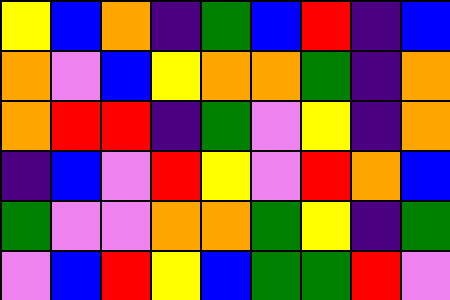[["yellow", "blue", "orange", "indigo", "green", "blue", "red", "indigo", "blue"], ["orange", "violet", "blue", "yellow", "orange", "orange", "green", "indigo", "orange"], ["orange", "red", "red", "indigo", "green", "violet", "yellow", "indigo", "orange"], ["indigo", "blue", "violet", "red", "yellow", "violet", "red", "orange", "blue"], ["green", "violet", "violet", "orange", "orange", "green", "yellow", "indigo", "green"], ["violet", "blue", "red", "yellow", "blue", "green", "green", "red", "violet"]]